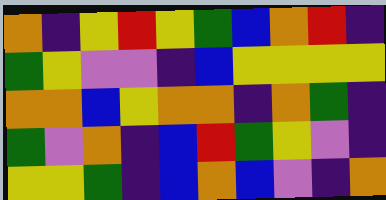[["orange", "indigo", "yellow", "red", "yellow", "green", "blue", "orange", "red", "indigo"], ["green", "yellow", "violet", "violet", "indigo", "blue", "yellow", "yellow", "yellow", "yellow"], ["orange", "orange", "blue", "yellow", "orange", "orange", "indigo", "orange", "green", "indigo"], ["green", "violet", "orange", "indigo", "blue", "red", "green", "yellow", "violet", "indigo"], ["yellow", "yellow", "green", "indigo", "blue", "orange", "blue", "violet", "indigo", "orange"]]